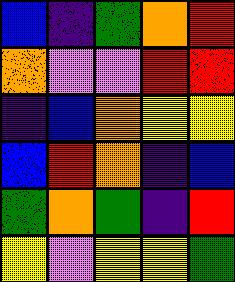[["blue", "indigo", "green", "orange", "red"], ["orange", "violet", "violet", "red", "red"], ["indigo", "blue", "orange", "yellow", "yellow"], ["blue", "red", "orange", "indigo", "blue"], ["green", "orange", "green", "indigo", "red"], ["yellow", "violet", "yellow", "yellow", "green"]]